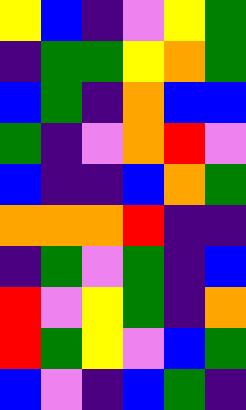[["yellow", "blue", "indigo", "violet", "yellow", "green"], ["indigo", "green", "green", "yellow", "orange", "green"], ["blue", "green", "indigo", "orange", "blue", "blue"], ["green", "indigo", "violet", "orange", "red", "violet"], ["blue", "indigo", "indigo", "blue", "orange", "green"], ["orange", "orange", "orange", "red", "indigo", "indigo"], ["indigo", "green", "violet", "green", "indigo", "blue"], ["red", "violet", "yellow", "green", "indigo", "orange"], ["red", "green", "yellow", "violet", "blue", "green"], ["blue", "violet", "indigo", "blue", "green", "indigo"]]